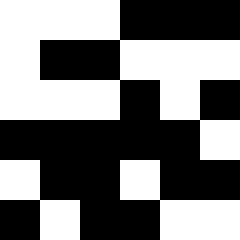[["white", "white", "white", "black", "black", "black"], ["white", "black", "black", "white", "white", "white"], ["white", "white", "white", "black", "white", "black"], ["black", "black", "black", "black", "black", "white"], ["white", "black", "black", "white", "black", "black"], ["black", "white", "black", "black", "white", "white"]]